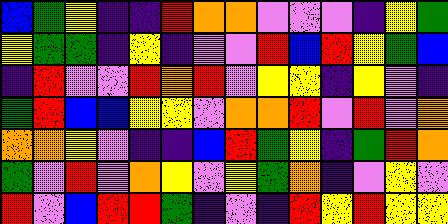[["blue", "green", "yellow", "indigo", "indigo", "red", "orange", "orange", "violet", "violet", "violet", "indigo", "yellow", "green"], ["yellow", "green", "green", "indigo", "yellow", "indigo", "violet", "violet", "red", "blue", "red", "yellow", "green", "blue"], ["indigo", "red", "violet", "violet", "red", "orange", "red", "violet", "yellow", "yellow", "indigo", "yellow", "violet", "indigo"], ["green", "red", "blue", "blue", "yellow", "yellow", "violet", "orange", "orange", "red", "violet", "red", "violet", "orange"], ["orange", "orange", "yellow", "violet", "indigo", "indigo", "blue", "red", "green", "yellow", "indigo", "green", "red", "orange"], ["green", "violet", "red", "violet", "orange", "yellow", "violet", "yellow", "green", "orange", "indigo", "violet", "yellow", "violet"], ["red", "violet", "blue", "red", "red", "green", "indigo", "violet", "indigo", "red", "yellow", "red", "yellow", "yellow"]]